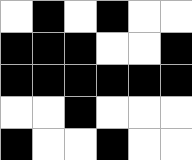[["white", "black", "white", "black", "white", "white"], ["black", "black", "black", "white", "white", "black"], ["black", "black", "black", "black", "black", "black"], ["white", "white", "black", "white", "white", "white"], ["black", "white", "white", "black", "white", "white"]]